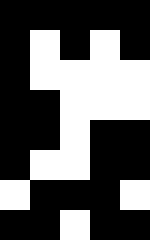[["black", "black", "black", "black", "black"], ["black", "white", "black", "white", "black"], ["black", "white", "white", "white", "white"], ["black", "black", "white", "white", "white"], ["black", "black", "white", "black", "black"], ["black", "white", "white", "black", "black"], ["white", "black", "black", "black", "white"], ["black", "black", "white", "black", "black"]]